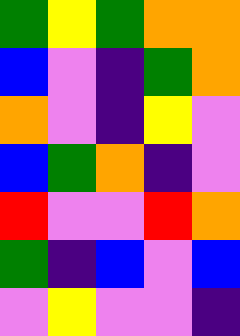[["green", "yellow", "green", "orange", "orange"], ["blue", "violet", "indigo", "green", "orange"], ["orange", "violet", "indigo", "yellow", "violet"], ["blue", "green", "orange", "indigo", "violet"], ["red", "violet", "violet", "red", "orange"], ["green", "indigo", "blue", "violet", "blue"], ["violet", "yellow", "violet", "violet", "indigo"]]